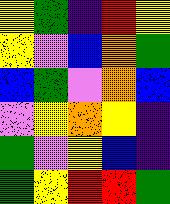[["yellow", "green", "indigo", "red", "yellow"], ["yellow", "violet", "blue", "orange", "green"], ["blue", "green", "violet", "orange", "blue"], ["violet", "yellow", "orange", "yellow", "indigo"], ["green", "violet", "yellow", "blue", "indigo"], ["green", "yellow", "red", "red", "green"]]